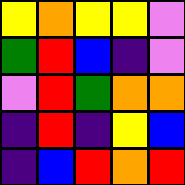[["yellow", "orange", "yellow", "yellow", "violet"], ["green", "red", "blue", "indigo", "violet"], ["violet", "red", "green", "orange", "orange"], ["indigo", "red", "indigo", "yellow", "blue"], ["indigo", "blue", "red", "orange", "red"]]